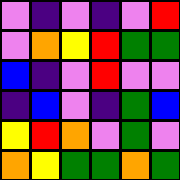[["violet", "indigo", "violet", "indigo", "violet", "red"], ["violet", "orange", "yellow", "red", "green", "green"], ["blue", "indigo", "violet", "red", "violet", "violet"], ["indigo", "blue", "violet", "indigo", "green", "blue"], ["yellow", "red", "orange", "violet", "green", "violet"], ["orange", "yellow", "green", "green", "orange", "green"]]